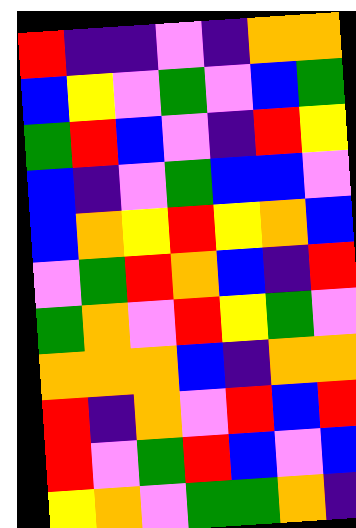[["red", "indigo", "indigo", "violet", "indigo", "orange", "orange"], ["blue", "yellow", "violet", "green", "violet", "blue", "green"], ["green", "red", "blue", "violet", "indigo", "red", "yellow"], ["blue", "indigo", "violet", "green", "blue", "blue", "violet"], ["blue", "orange", "yellow", "red", "yellow", "orange", "blue"], ["violet", "green", "red", "orange", "blue", "indigo", "red"], ["green", "orange", "violet", "red", "yellow", "green", "violet"], ["orange", "orange", "orange", "blue", "indigo", "orange", "orange"], ["red", "indigo", "orange", "violet", "red", "blue", "red"], ["red", "violet", "green", "red", "blue", "violet", "blue"], ["yellow", "orange", "violet", "green", "green", "orange", "indigo"]]